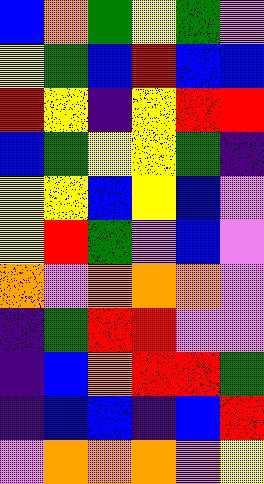[["blue", "orange", "green", "yellow", "green", "violet"], ["yellow", "green", "blue", "red", "blue", "blue"], ["red", "yellow", "indigo", "yellow", "red", "red"], ["blue", "green", "yellow", "yellow", "green", "indigo"], ["yellow", "yellow", "blue", "yellow", "blue", "violet"], ["yellow", "red", "green", "violet", "blue", "violet"], ["orange", "violet", "orange", "orange", "orange", "violet"], ["indigo", "green", "red", "red", "violet", "violet"], ["indigo", "blue", "orange", "red", "red", "green"], ["indigo", "blue", "blue", "indigo", "blue", "red"], ["violet", "orange", "orange", "orange", "violet", "yellow"]]